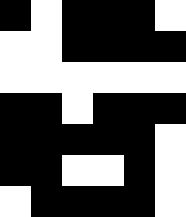[["black", "white", "black", "black", "black", "white"], ["white", "white", "black", "black", "black", "black"], ["white", "white", "white", "white", "white", "white"], ["black", "black", "white", "black", "black", "black"], ["black", "black", "black", "black", "black", "white"], ["black", "black", "white", "white", "black", "white"], ["white", "black", "black", "black", "black", "white"]]